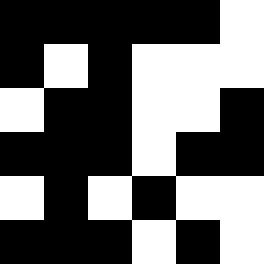[["black", "black", "black", "black", "black", "white"], ["black", "white", "black", "white", "white", "white"], ["white", "black", "black", "white", "white", "black"], ["black", "black", "black", "white", "black", "black"], ["white", "black", "white", "black", "white", "white"], ["black", "black", "black", "white", "black", "white"]]